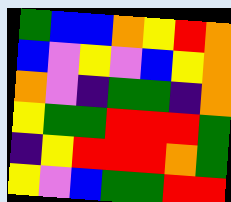[["green", "blue", "blue", "orange", "yellow", "red", "orange"], ["blue", "violet", "yellow", "violet", "blue", "yellow", "orange"], ["orange", "violet", "indigo", "green", "green", "indigo", "orange"], ["yellow", "green", "green", "red", "red", "red", "green"], ["indigo", "yellow", "red", "red", "red", "orange", "green"], ["yellow", "violet", "blue", "green", "green", "red", "red"]]